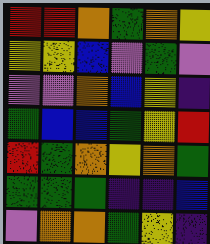[["red", "red", "orange", "green", "orange", "yellow"], ["yellow", "yellow", "blue", "violet", "green", "violet"], ["violet", "violet", "orange", "blue", "yellow", "indigo"], ["green", "blue", "blue", "green", "yellow", "red"], ["red", "green", "orange", "yellow", "orange", "green"], ["green", "green", "green", "indigo", "indigo", "blue"], ["violet", "orange", "orange", "green", "yellow", "indigo"]]